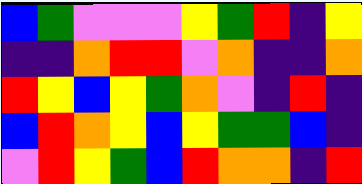[["blue", "green", "violet", "violet", "violet", "yellow", "green", "red", "indigo", "yellow"], ["indigo", "indigo", "orange", "red", "red", "violet", "orange", "indigo", "indigo", "orange"], ["red", "yellow", "blue", "yellow", "green", "orange", "violet", "indigo", "red", "indigo"], ["blue", "red", "orange", "yellow", "blue", "yellow", "green", "green", "blue", "indigo"], ["violet", "red", "yellow", "green", "blue", "red", "orange", "orange", "indigo", "red"]]